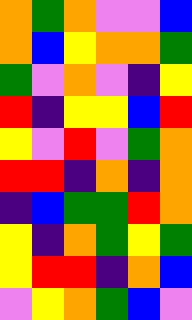[["orange", "green", "orange", "violet", "violet", "blue"], ["orange", "blue", "yellow", "orange", "orange", "green"], ["green", "violet", "orange", "violet", "indigo", "yellow"], ["red", "indigo", "yellow", "yellow", "blue", "red"], ["yellow", "violet", "red", "violet", "green", "orange"], ["red", "red", "indigo", "orange", "indigo", "orange"], ["indigo", "blue", "green", "green", "red", "orange"], ["yellow", "indigo", "orange", "green", "yellow", "green"], ["yellow", "red", "red", "indigo", "orange", "blue"], ["violet", "yellow", "orange", "green", "blue", "violet"]]